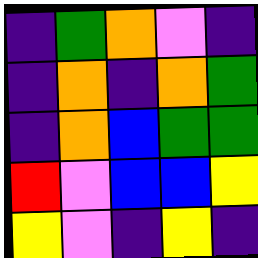[["indigo", "green", "orange", "violet", "indigo"], ["indigo", "orange", "indigo", "orange", "green"], ["indigo", "orange", "blue", "green", "green"], ["red", "violet", "blue", "blue", "yellow"], ["yellow", "violet", "indigo", "yellow", "indigo"]]